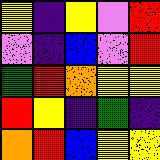[["yellow", "indigo", "yellow", "violet", "red"], ["violet", "indigo", "blue", "violet", "red"], ["green", "red", "orange", "yellow", "yellow"], ["red", "yellow", "indigo", "green", "indigo"], ["orange", "red", "blue", "yellow", "yellow"]]